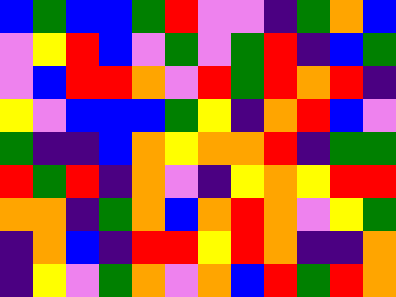[["blue", "green", "blue", "blue", "green", "red", "violet", "violet", "indigo", "green", "orange", "blue"], ["violet", "yellow", "red", "blue", "violet", "green", "violet", "green", "red", "indigo", "blue", "green"], ["violet", "blue", "red", "red", "orange", "violet", "red", "green", "red", "orange", "red", "indigo"], ["yellow", "violet", "blue", "blue", "blue", "green", "yellow", "indigo", "orange", "red", "blue", "violet"], ["green", "indigo", "indigo", "blue", "orange", "yellow", "orange", "orange", "red", "indigo", "green", "green"], ["red", "green", "red", "indigo", "orange", "violet", "indigo", "yellow", "orange", "yellow", "red", "red"], ["orange", "orange", "indigo", "green", "orange", "blue", "orange", "red", "orange", "violet", "yellow", "green"], ["indigo", "orange", "blue", "indigo", "red", "red", "yellow", "red", "orange", "indigo", "indigo", "orange"], ["indigo", "yellow", "violet", "green", "orange", "violet", "orange", "blue", "red", "green", "red", "orange"]]